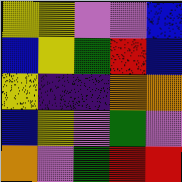[["yellow", "yellow", "violet", "violet", "blue"], ["blue", "yellow", "green", "red", "blue"], ["yellow", "indigo", "indigo", "orange", "orange"], ["blue", "yellow", "violet", "green", "violet"], ["orange", "violet", "green", "red", "red"]]